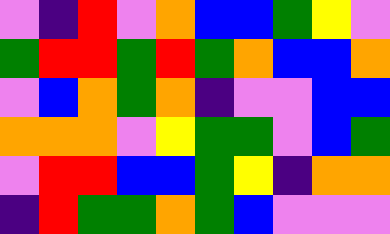[["violet", "indigo", "red", "violet", "orange", "blue", "blue", "green", "yellow", "violet"], ["green", "red", "red", "green", "red", "green", "orange", "blue", "blue", "orange"], ["violet", "blue", "orange", "green", "orange", "indigo", "violet", "violet", "blue", "blue"], ["orange", "orange", "orange", "violet", "yellow", "green", "green", "violet", "blue", "green"], ["violet", "red", "red", "blue", "blue", "green", "yellow", "indigo", "orange", "orange"], ["indigo", "red", "green", "green", "orange", "green", "blue", "violet", "violet", "violet"]]